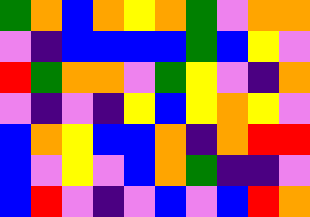[["green", "orange", "blue", "orange", "yellow", "orange", "green", "violet", "orange", "orange"], ["violet", "indigo", "blue", "blue", "blue", "blue", "green", "blue", "yellow", "violet"], ["red", "green", "orange", "orange", "violet", "green", "yellow", "violet", "indigo", "orange"], ["violet", "indigo", "violet", "indigo", "yellow", "blue", "yellow", "orange", "yellow", "violet"], ["blue", "orange", "yellow", "blue", "blue", "orange", "indigo", "orange", "red", "red"], ["blue", "violet", "yellow", "violet", "blue", "orange", "green", "indigo", "indigo", "violet"], ["blue", "red", "violet", "indigo", "violet", "blue", "violet", "blue", "red", "orange"]]